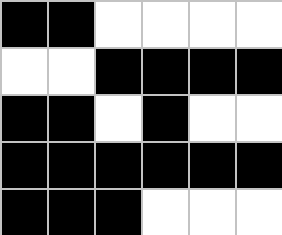[["black", "black", "white", "white", "white", "white"], ["white", "white", "black", "black", "black", "black"], ["black", "black", "white", "black", "white", "white"], ["black", "black", "black", "black", "black", "black"], ["black", "black", "black", "white", "white", "white"]]